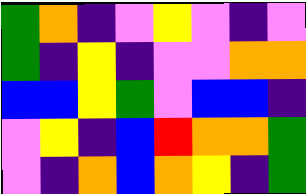[["green", "orange", "indigo", "violet", "yellow", "violet", "indigo", "violet"], ["green", "indigo", "yellow", "indigo", "violet", "violet", "orange", "orange"], ["blue", "blue", "yellow", "green", "violet", "blue", "blue", "indigo"], ["violet", "yellow", "indigo", "blue", "red", "orange", "orange", "green"], ["violet", "indigo", "orange", "blue", "orange", "yellow", "indigo", "green"]]